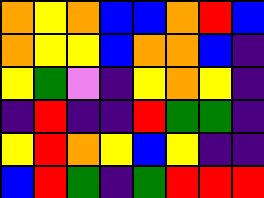[["orange", "yellow", "orange", "blue", "blue", "orange", "red", "blue"], ["orange", "yellow", "yellow", "blue", "orange", "orange", "blue", "indigo"], ["yellow", "green", "violet", "indigo", "yellow", "orange", "yellow", "indigo"], ["indigo", "red", "indigo", "indigo", "red", "green", "green", "indigo"], ["yellow", "red", "orange", "yellow", "blue", "yellow", "indigo", "indigo"], ["blue", "red", "green", "indigo", "green", "red", "red", "red"]]